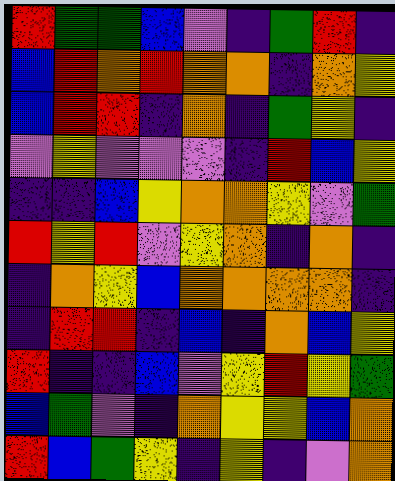[["red", "green", "green", "blue", "violet", "indigo", "green", "red", "indigo"], ["blue", "red", "orange", "red", "orange", "orange", "indigo", "orange", "yellow"], ["blue", "red", "red", "indigo", "orange", "indigo", "green", "yellow", "indigo"], ["violet", "yellow", "violet", "violet", "violet", "indigo", "red", "blue", "yellow"], ["indigo", "indigo", "blue", "yellow", "orange", "orange", "yellow", "violet", "green"], ["red", "yellow", "red", "violet", "yellow", "orange", "indigo", "orange", "indigo"], ["indigo", "orange", "yellow", "blue", "orange", "orange", "orange", "orange", "indigo"], ["indigo", "red", "red", "indigo", "blue", "indigo", "orange", "blue", "yellow"], ["red", "indigo", "indigo", "blue", "violet", "yellow", "red", "yellow", "green"], ["blue", "green", "violet", "indigo", "orange", "yellow", "yellow", "blue", "orange"], ["red", "blue", "green", "yellow", "indigo", "yellow", "indigo", "violet", "orange"]]